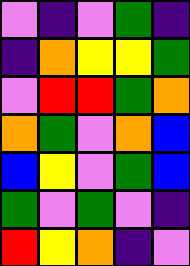[["violet", "indigo", "violet", "green", "indigo"], ["indigo", "orange", "yellow", "yellow", "green"], ["violet", "red", "red", "green", "orange"], ["orange", "green", "violet", "orange", "blue"], ["blue", "yellow", "violet", "green", "blue"], ["green", "violet", "green", "violet", "indigo"], ["red", "yellow", "orange", "indigo", "violet"]]